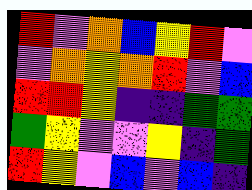[["red", "violet", "orange", "blue", "yellow", "red", "violet"], ["violet", "orange", "yellow", "orange", "red", "violet", "blue"], ["red", "red", "yellow", "indigo", "indigo", "green", "green"], ["green", "yellow", "violet", "violet", "yellow", "indigo", "green"], ["red", "yellow", "violet", "blue", "violet", "blue", "indigo"]]